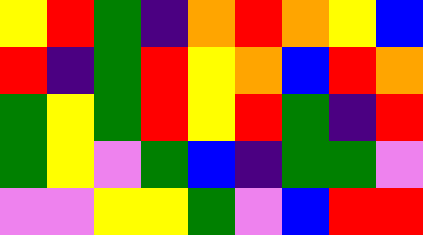[["yellow", "red", "green", "indigo", "orange", "red", "orange", "yellow", "blue"], ["red", "indigo", "green", "red", "yellow", "orange", "blue", "red", "orange"], ["green", "yellow", "green", "red", "yellow", "red", "green", "indigo", "red"], ["green", "yellow", "violet", "green", "blue", "indigo", "green", "green", "violet"], ["violet", "violet", "yellow", "yellow", "green", "violet", "blue", "red", "red"]]